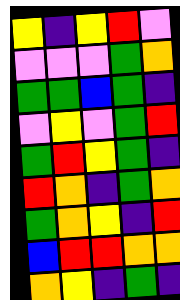[["yellow", "indigo", "yellow", "red", "violet"], ["violet", "violet", "violet", "green", "orange"], ["green", "green", "blue", "green", "indigo"], ["violet", "yellow", "violet", "green", "red"], ["green", "red", "yellow", "green", "indigo"], ["red", "orange", "indigo", "green", "orange"], ["green", "orange", "yellow", "indigo", "red"], ["blue", "red", "red", "orange", "orange"], ["orange", "yellow", "indigo", "green", "indigo"]]